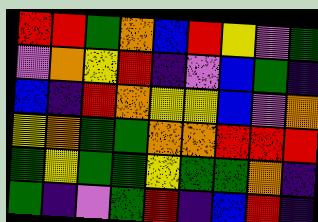[["red", "red", "green", "orange", "blue", "red", "yellow", "violet", "green"], ["violet", "orange", "yellow", "red", "indigo", "violet", "blue", "green", "indigo"], ["blue", "indigo", "red", "orange", "yellow", "yellow", "blue", "violet", "orange"], ["yellow", "orange", "green", "green", "orange", "orange", "red", "red", "red"], ["green", "yellow", "green", "green", "yellow", "green", "green", "orange", "indigo"], ["green", "indigo", "violet", "green", "red", "indigo", "blue", "red", "indigo"]]